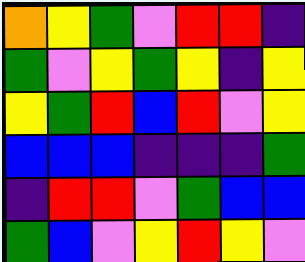[["orange", "yellow", "green", "violet", "red", "red", "indigo"], ["green", "violet", "yellow", "green", "yellow", "indigo", "yellow"], ["yellow", "green", "red", "blue", "red", "violet", "yellow"], ["blue", "blue", "blue", "indigo", "indigo", "indigo", "green"], ["indigo", "red", "red", "violet", "green", "blue", "blue"], ["green", "blue", "violet", "yellow", "red", "yellow", "violet"]]